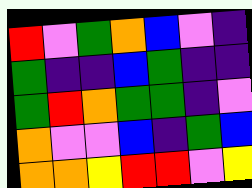[["red", "violet", "green", "orange", "blue", "violet", "indigo"], ["green", "indigo", "indigo", "blue", "green", "indigo", "indigo"], ["green", "red", "orange", "green", "green", "indigo", "violet"], ["orange", "violet", "violet", "blue", "indigo", "green", "blue"], ["orange", "orange", "yellow", "red", "red", "violet", "yellow"]]